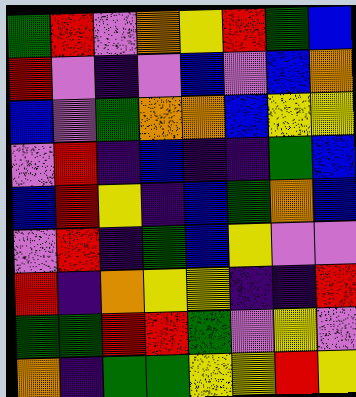[["green", "red", "violet", "orange", "yellow", "red", "green", "blue"], ["red", "violet", "indigo", "violet", "blue", "violet", "blue", "orange"], ["blue", "violet", "green", "orange", "orange", "blue", "yellow", "yellow"], ["violet", "red", "indigo", "blue", "indigo", "indigo", "green", "blue"], ["blue", "red", "yellow", "indigo", "blue", "green", "orange", "blue"], ["violet", "red", "indigo", "green", "blue", "yellow", "violet", "violet"], ["red", "indigo", "orange", "yellow", "yellow", "indigo", "indigo", "red"], ["green", "green", "red", "red", "green", "violet", "yellow", "violet"], ["orange", "indigo", "green", "green", "yellow", "yellow", "red", "yellow"]]